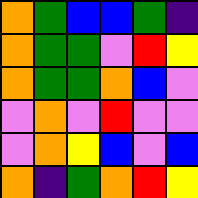[["orange", "green", "blue", "blue", "green", "indigo"], ["orange", "green", "green", "violet", "red", "yellow"], ["orange", "green", "green", "orange", "blue", "violet"], ["violet", "orange", "violet", "red", "violet", "violet"], ["violet", "orange", "yellow", "blue", "violet", "blue"], ["orange", "indigo", "green", "orange", "red", "yellow"]]